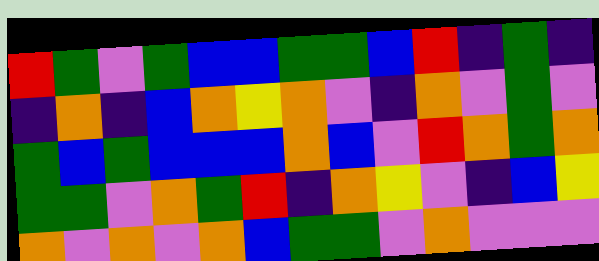[["red", "green", "violet", "green", "blue", "blue", "green", "green", "blue", "red", "indigo", "green", "indigo"], ["indigo", "orange", "indigo", "blue", "orange", "yellow", "orange", "violet", "indigo", "orange", "violet", "green", "violet"], ["green", "blue", "green", "blue", "blue", "blue", "orange", "blue", "violet", "red", "orange", "green", "orange"], ["green", "green", "violet", "orange", "green", "red", "indigo", "orange", "yellow", "violet", "indigo", "blue", "yellow"], ["orange", "violet", "orange", "violet", "orange", "blue", "green", "green", "violet", "orange", "violet", "violet", "violet"]]